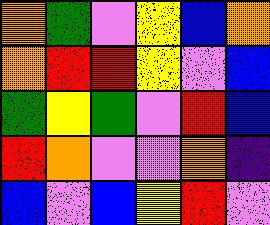[["orange", "green", "violet", "yellow", "blue", "orange"], ["orange", "red", "red", "yellow", "violet", "blue"], ["green", "yellow", "green", "violet", "red", "blue"], ["red", "orange", "violet", "violet", "orange", "indigo"], ["blue", "violet", "blue", "yellow", "red", "violet"]]